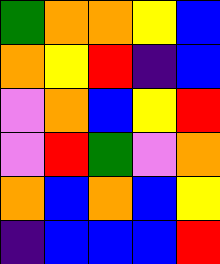[["green", "orange", "orange", "yellow", "blue"], ["orange", "yellow", "red", "indigo", "blue"], ["violet", "orange", "blue", "yellow", "red"], ["violet", "red", "green", "violet", "orange"], ["orange", "blue", "orange", "blue", "yellow"], ["indigo", "blue", "blue", "blue", "red"]]